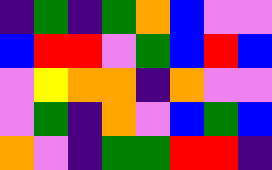[["indigo", "green", "indigo", "green", "orange", "blue", "violet", "violet"], ["blue", "red", "red", "violet", "green", "blue", "red", "blue"], ["violet", "yellow", "orange", "orange", "indigo", "orange", "violet", "violet"], ["violet", "green", "indigo", "orange", "violet", "blue", "green", "blue"], ["orange", "violet", "indigo", "green", "green", "red", "red", "indigo"]]